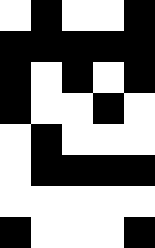[["white", "black", "white", "white", "black"], ["black", "black", "black", "black", "black"], ["black", "white", "black", "white", "black"], ["black", "white", "white", "black", "white"], ["white", "black", "white", "white", "white"], ["white", "black", "black", "black", "black"], ["white", "white", "white", "white", "white"], ["black", "white", "white", "white", "black"]]